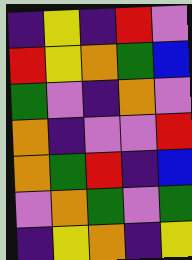[["indigo", "yellow", "indigo", "red", "violet"], ["red", "yellow", "orange", "green", "blue"], ["green", "violet", "indigo", "orange", "violet"], ["orange", "indigo", "violet", "violet", "red"], ["orange", "green", "red", "indigo", "blue"], ["violet", "orange", "green", "violet", "green"], ["indigo", "yellow", "orange", "indigo", "yellow"]]